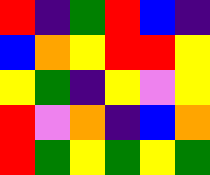[["red", "indigo", "green", "red", "blue", "indigo"], ["blue", "orange", "yellow", "red", "red", "yellow"], ["yellow", "green", "indigo", "yellow", "violet", "yellow"], ["red", "violet", "orange", "indigo", "blue", "orange"], ["red", "green", "yellow", "green", "yellow", "green"]]